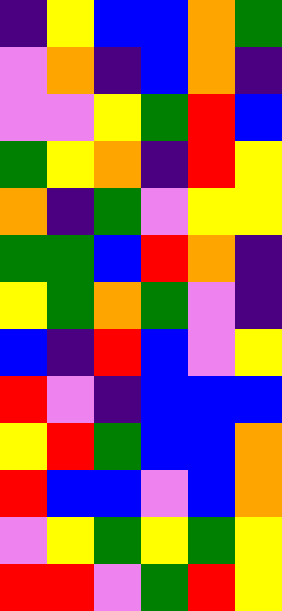[["indigo", "yellow", "blue", "blue", "orange", "green"], ["violet", "orange", "indigo", "blue", "orange", "indigo"], ["violet", "violet", "yellow", "green", "red", "blue"], ["green", "yellow", "orange", "indigo", "red", "yellow"], ["orange", "indigo", "green", "violet", "yellow", "yellow"], ["green", "green", "blue", "red", "orange", "indigo"], ["yellow", "green", "orange", "green", "violet", "indigo"], ["blue", "indigo", "red", "blue", "violet", "yellow"], ["red", "violet", "indigo", "blue", "blue", "blue"], ["yellow", "red", "green", "blue", "blue", "orange"], ["red", "blue", "blue", "violet", "blue", "orange"], ["violet", "yellow", "green", "yellow", "green", "yellow"], ["red", "red", "violet", "green", "red", "yellow"]]